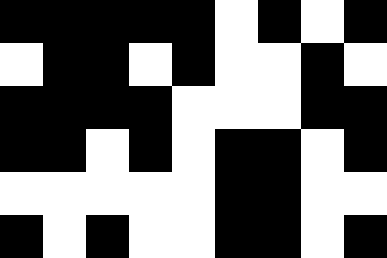[["black", "black", "black", "black", "black", "white", "black", "white", "black"], ["white", "black", "black", "white", "black", "white", "white", "black", "white"], ["black", "black", "black", "black", "white", "white", "white", "black", "black"], ["black", "black", "white", "black", "white", "black", "black", "white", "black"], ["white", "white", "white", "white", "white", "black", "black", "white", "white"], ["black", "white", "black", "white", "white", "black", "black", "white", "black"]]